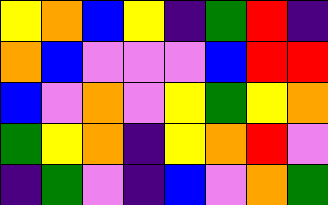[["yellow", "orange", "blue", "yellow", "indigo", "green", "red", "indigo"], ["orange", "blue", "violet", "violet", "violet", "blue", "red", "red"], ["blue", "violet", "orange", "violet", "yellow", "green", "yellow", "orange"], ["green", "yellow", "orange", "indigo", "yellow", "orange", "red", "violet"], ["indigo", "green", "violet", "indigo", "blue", "violet", "orange", "green"]]